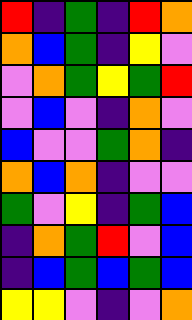[["red", "indigo", "green", "indigo", "red", "orange"], ["orange", "blue", "green", "indigo", "yellow", "violet"], ["violet", "orange", "green", "yellow", "green", "red"], ["violet", "blue", "violet", "indigo", "orange", "violet"], ["blue", "violet", "violet", "green", "orange", "indigo"], ["orange", "blue", "orange", "indigo", "violet", "violet"], ["green", "violet", "yellow", "indigo", "green", "blue"], ["indigo", "orange", "green", "red", "violet", "blue"], ["indigo", "blue", "green", "blue", "green", "blue"], ["yellow", "yellow", "violet", "indigo", "violet", "orange"]]